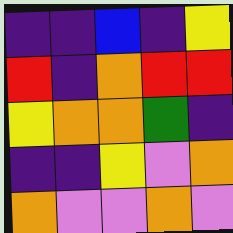[["indigo", "indigo", "blue", "indigo", "yellow"], ["red", "indigo", "orange", "red", "red"], ["yellow", "orange", "orange", "green", "indigo"], ["indigo", "indigo", "yellow", "violet", "orange"], ["orange", "violet", "violet", "orange", "violet"]]